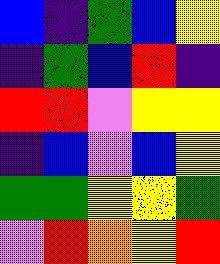[["blue", "indigo", "green", "blue", "yellow"], ["indigo", "green", "blue", "red", "indigo"], ["red", "red", "violet", "yellow", "yellow"], ["indigo", "blue", "violet", "blue", "yellow"], ["green", "green", "yellow", "yellow", "green"], ["violet", "red", "orange", "yellow", "red"]]